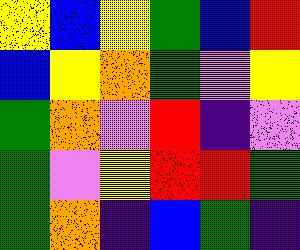[["yellow", "blue", "yellow", "green", "blue", "red"], ["blue", "yellow", "orange", "green", "violet", "yellow"], ["green", "orange", "violet", "red", "indigo", "violet"], ["green", "violet", "yellow", "red", "red", "green"], ["green", "orange", "indigo", "blue", "green", "indigo"]]